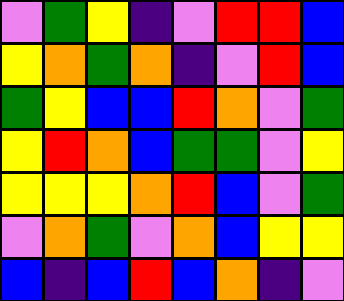[["violet", "green", "yellow", "indigo", "violet", "red", "red", "blue"], ["yellow", "orange", "green", "orange", "indigo", "violet", "red", "blue"], ["green", "yellow", "blue", "blue", "red", "orange", "violet", "green"], ["yellow", "red", "orange", "blue", "green", "green", "violet", "yellow"], ["yellow", "yellow", "yellow", "orange", "red", "blue", "violet", "green"], ["violet", "orange", "green", "violet", "orange", "blue", "yellow", "yellow"], ["blue", "indigo", "blue", "red", "blue", "orange", "indigo", "violet"]]